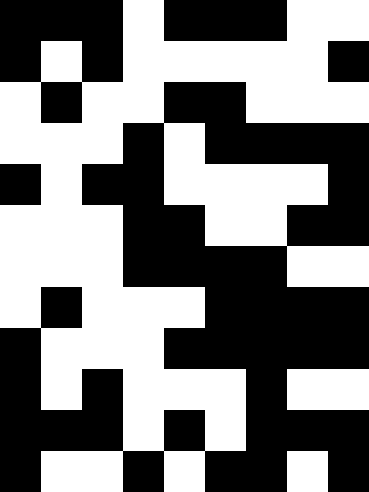[["black", "black", "black", "white", "black", "black", "black", "white", "white"], ["black", "white", "black", "white", "white", "white", "white", "white", "black"], ["white", "black", "white", "white", "black", "black", "white", "white", "white"], ["white", "white", "white", "black", "white", "black", "black", "black", "black"], ["black", "white", "black", "black", "white", "white", "white", "white", "black"], ["white", "white", "white", "black", "black", "white", "white", "black", "black"], ["white", "white", "white", "black", "black", "black", "black", "white", "white"], ["white", "black", "white", "white", "white", "black", "black", "black", "black"], ["black", "white", "white", "white", "black", "black", "black", "black", "black"], ["black", "white", "black", "white", "white", "white", "black", "white", "white"], ["black", "black", "black", "white", "black", "white", "black", "black", "black"], ["black", "white", "white", "black", "white", "black", "black", "white", "black"]]